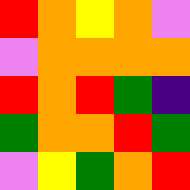[["red", "orange", "yellow", "orange", "violet"], ["violet", "orange", "orange", "orange", "orange"], ["red", "orange", "red", "green", "indigo"], ["green", "orange", "orange", "red", "green"], ["violet", "yellow", "green", "orange", "red"]]